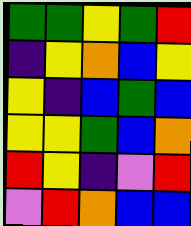[["green", "green", "yellow", "green", "red"], ["indigo", "yellow", "orange", "blue", "yellow"], ["yellow", "indigo", "blue", "green", "blue"], ["yellow", "yellow", "green", "blue", "orange"], ["red", "yellow", "indigo", "violet", "red"], ["violet", "red", "orange", "blue", "blue"]]